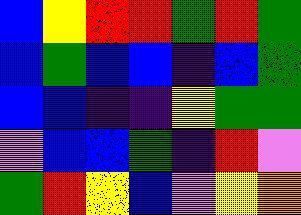[["blue", "yellow", "red", "red", "green", "red", "green"], ["blue", "green", "blue", "blue", "indigo", "blue", "green"], ["blue", "blue", "indigo", "indigo", "yellow", "green", "green"], ["violet", "blue", "blue", "green", "indigo", "red", "violet"], ["green", "red", "yellow", "blue", "violet", "yellow", "orange"]]